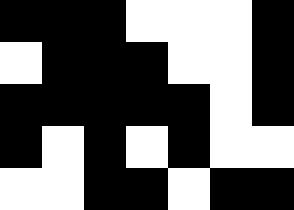[["black", "black", "black", "white", "white", "white", "black"], ["white", "black", "black", "black", "white", "white", "black"], ["black", "black", "black", "black", "black", "white", "black"], ["black", "white", "black", "white", "black", "white", "white"], ["white", "white", "black", "black", "white", "black", "black"]]